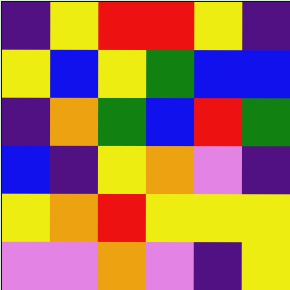[["indigo", "yellow", "red", "red", "yellow", "indigo"], ["yellow", "blue", "yellow", "green", "blue", "blue"], ["indigo", "orange", "green", "blue", "red", "green"], ["blue", "indigo", "yellow", "orange", "violet", "indigo"], ["yellow", "orange", "red", "yellow", "yellow", "yellow"], ["violet", "violet", "orange", "violet", "indigo", "yellow"]]